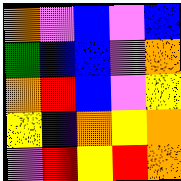[["orange", "violet", "blue", "violet", "blue"], ["green", "blue", "blue", "violet", "orange"], ["orange", "red", "blue", "violet", "yellow"], ["yellow", "indigo", "orange", "yellow", "orange"], ["violet", "red", "yellow", "red", "orange"]]